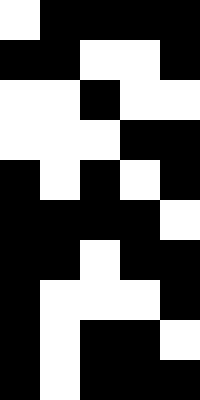[["white", "black", "black", "black", "black"], ["black", "black", "white", "white", "black"], ["white", "white", "black", "white", "white"], ["white", "white", "white", "black", "black"], ["black", "white", "black", "white", "black"], ["black", "black", "black", "black", "white"], ["black", "black", "white", "black", "black"], ["black", "white", "white", "white", "black"], ["black", "white", "black", "black", "white"], ["black", "white", "black", "black", "black"]]